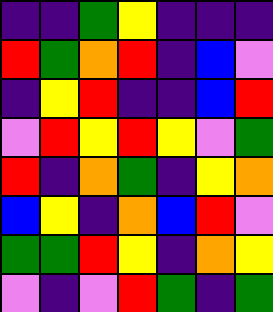[["indigo", "indigo", "green", "yellow", "indigo", "indigo", "indigo"], ["red", "green", "orange", "red", "indigo", "blue", "violet"], ["indigo", "yellow", "red", "indigo", "indigo", "blue", "red"], ["violet", "red", "yellow", "red", "yellow", "violet", "green"], ["red", "indigo", "orange", "green", "indigo", "yellow", "orange"], ["blue", "yellow", "indigo", "orange", "blue", "red", "violet"], ["green", "green", "red", "yellow", "indigo", "orange", "yellow"], ["violet", "indigo", "violet", "red", "green", "indigo", "green"]]